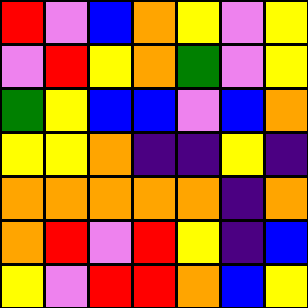[["red", "violet", "blue", "orange", "yellow", "violet", "yellow"], ["violet", "red", "yellow", "orange", "green", "violet", "yellow"], ["green", "yellow", "blue", "blue", "violet", "blue", "orange"], ["yellow", "yellow", "orange", "indigo", "indigo", "yellow", "indigo"], ["orange", "orange", "orange", "orange", "orange", "indigo", "orange"], ["orange", "red", "violet", "red", "yellow", "indigo", "blue"], ["yellow", "violet", "red", "red", "orange", "blue", "yellow"]]